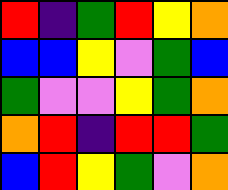[["red", "indigo", "green", "red", "yellow", "orange"], ["blue", "blue", "yellow", "violet", "green", "blue"], ["green", "violet", "violet", "yellow", "green", "orange"], ["orange", "red", "indigo", "red", "red", "green"], ["blue", "red", "yellow", "green", "violet", "orange"]]